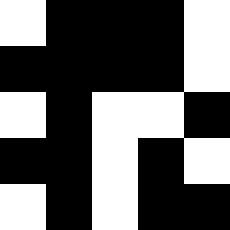[["white", "black", "black", "black", "white"], ["black", "black", "black", "black", "white"], ["white", "black", "white", "white", "black"], ["black", "black", "white", "black", "white"], ["white", "black", "white", "black", "black"]]